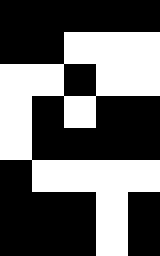[["black", "black", "black", "black", "black"], ["black", "black", "white", "white", "white"], ["white", "white", "black", "white", "white"], ["white", "black", "white", "black", "black"], ["white", "black", "black", "black", "black"], ["black", "white", "white", "white", "white"], ["black", "black", "black", "white", "black"], ["black", "black", "black", "white", "black"]]